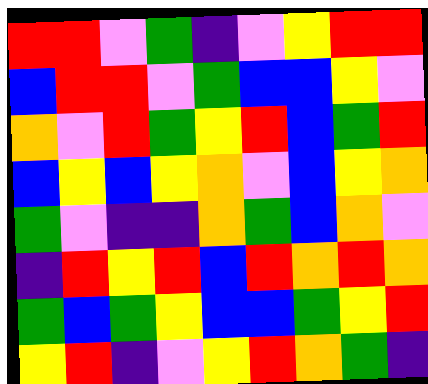[["red", "red", "violet", "green", "indigo", "violet", "yellow", "red", "red"], ["blue", "red", "red", "violet", "green", "blue", "blue", "yellow", "violet"], ["orange", "violet", "red", "green", "yellow", "red", "blue", "green", "red"], ["blue", "yellow", "blue", "yellow", "orange", "violet", "blue", "yellow", "orange"], ["green", "violet", "indigo", "indigo", "orange", "green", "blue", "orange", "violet"], ["indigo", "red", "yellow", "red", "blue", "red", "orange", "red", "orange"], ["green", "blue", "green", "yellow", "blue", "blue", "green", "yellow", "red"], ["yellow", "red", "indigo", "violet", "yellow", "red", "orange", "green", "indigo"]]